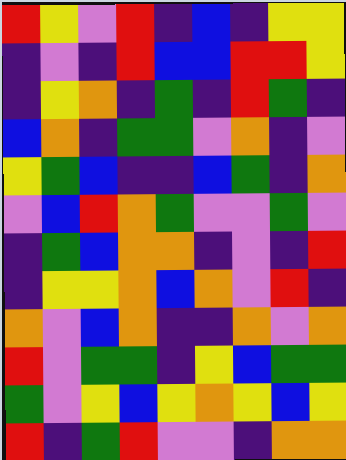[["red", "yellow", "violet", "red", "indigo", "blue", "indigo", "yellow", "yellow"], ["indigo", "violet", "indigo", "red", "blue", "blue", "red", "red", "yellow"], ["indigo", "yellow", "orange", "indigo", "green", "indigo", "red", "green", "indigo"], ["blue", "orange", "indigo", "green", "green", "violet", "orange", "indigo", "violet"], ["yellow", "green", "blue", "indigo", "indigo", "blue", "green", "indigo", "orange"], ["violet", "blue", "red", "orange", "green", "violet", "violet", "green", "violet"], ["indigo", "green", "blue", "orange", "orange", "indigo", "violet", "indigo", "red"], ["indigo", "yellow", "yellow", "orange", "blue", "orange", "violet", "red", "indigo"], ["orange", "violet", "blue", "orange", "indigo", "indigo", "orange", "violet", "orange"], ["red", "violet", "green", "green", "indigo", "yellow", "blue", "green", "green"], ["green", "violet", "yellow", "blue", "yellow", "orange", "yellow", "blue", "yellow"], ["red", "indigo", "green", "red", "violet", "violet", "indigo", "orange", "orange"]]